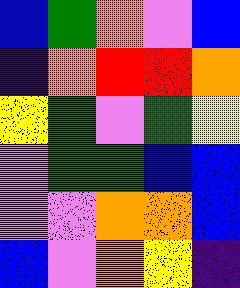[["blue", "green", "orange", "violet", "blue"], ["indigo", "orange", "red", "red", "orange"], ["yellow", "green", "violet", "green", "yellow"], ["violet", "green", "green", "blue", "blue"], ["violet", "violet", "orange", "orange", "blue"], ["blue", "violet", "orange", "yellow", "indigo"]]